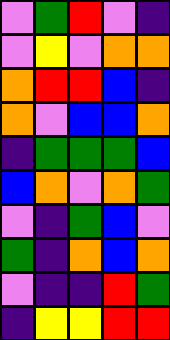[["violet", "green", "red", "violet", "indigo"], ["violet", "yellow", "violet", "orange", "orange"], ["orange", "red", "red", "blue", "indigo"], ["orange", "violet", "blue", "blue", "orange"], ["indigo", "green", "green", "green", "blue"], ["blue", "orange", "violet", "orange", "green"], ["violet", "indigo", "green", "blue", "violet"], ["green", "indigo", "orange", "blue", "orange"], ["violet", "indigo", "indigo", "red", "green"], ["indigo", "yellow", "yellow", "red", "red"]]